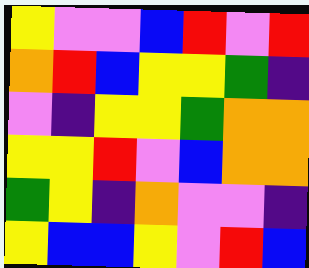[["yellow", "violet", "violet", "blue", "red", "violet", "red"], ["orange", "red", "blue", "yellow", "yellow", "green", "indigo"], ["violet", "indigo", "yellow", "yellow", "green", "orange", "orange"], ["yellow", "yellow", "red", "violet", "blue", "orange", "orange"], ["green", "yellow", "indigo", "orange", "violet", "violet", "indigo"], ["yellow", "blue", "blue", "yellow", "violet", "red", "blue"]]